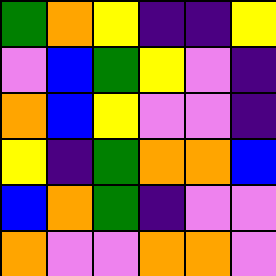[["green", "orange", "yellow", "indigo", "indigo", "yellow"], ["violet", "blue", "green", "yellow", "violet", "indigo"], ["orange", "blue", "yellow", "violet", "violet", "indigo"], ["yellow", "indigo", "green", "orange", "orange", "blue"], ["blue", "orange", "green", "indigo", "violet", "violet"], ["orange", "violet", "violet", "orange", "orange", "violet"]]